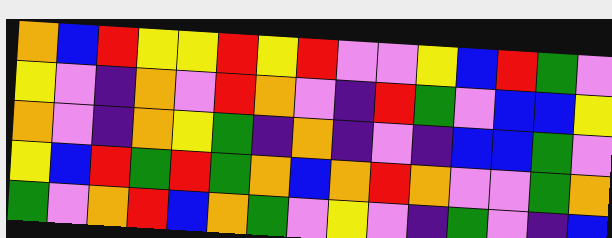[["orange", "blue", "red", "yellow", "yellow", "red", "yellow", "red", "violet", "violet", "yellow", "blue", "red", "green", "violet"], ["yellow", "violet", "indigo", "orange", "violet", "red", "orange", "violet", "indigo", "red", "green", "violet", "blue", "blue", "yellow"], ["orange", "violet", "indigo", "orange", "yellow", "green", "indigo", "orange", "indigo", "violet", "indigo", "blue", "blue", "green", "violet"], ["yellow", "blue", "red", "green", "red", "green", "orange", "blue", "orange", "red", "orange", "violet", "violet", "green", "orange"], ["green", "violet", "orange", "red", "blue", "orange", "green", "violet", "yellow", "violet", "indigo", "green", "violet", "indigo", "blue"]]